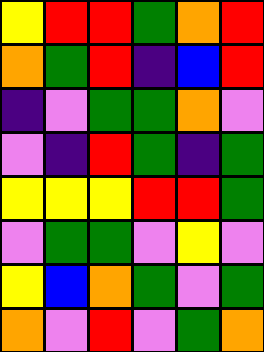[["yellow", "red", "red", "green", "orange", "red"], ["orange", "green", "red", "indigo", "blue", "red"], ["indigo", "violet", "green", "green", "orange", "violet"], ["violet", "indigo", "red", "green", "indigo", "green"], ["yellow", "yellow", "yellow", "red", "red", "green"], ["violet", "green", "green", "violet", "yellow", "violet"], ["yellow", "blue", "orange", "green", "violet", "green"], ["orange", "violet", "red", "violet", "green", "orange"]]